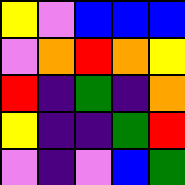[["yellow", "violet", "blue", "blue", "blue"], ["violet", "orange", "red", "orange", "yellow"], ["red", "indigo", "green", "indigo", "orange"], ["yellow", "indigo", "indigo", "green", "red"], ["violet", "indigo", "violet", "blue", "green"]]